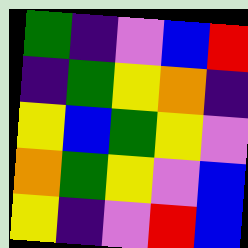[["green", "indigo", "violet", "blue", "red"], ["indigo", "green", "yellow", "orange", "indigo"], ["yellow", "blue", "green", "yellow", "violet"], ["orange", "green", "yellow", "violet", "blue"], ["yellow", "indigo", "violet", "red", "blue"]]